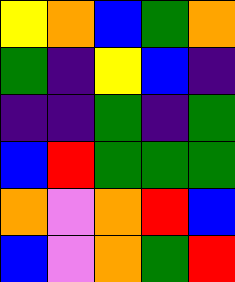[["yellow", "orange", "blue", "green", "orange"], ["green", "indigo", "yellow", "blue", "indigo"], ["indigo", "indigo", "green", "indigo", "green"], ["blue", "red", "green", "green", "green"], ["orange", "violet", "orange", "red", "blue"], ["blue", "violet", "orange", "green", "red"]]